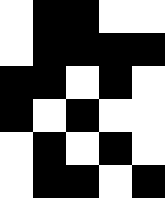[["white", "black", "black", "white", "white"], ["white", "black", "black", "black", "black"], ["black", "black", "white", "black", "white"], ["black", "white", "black", "white", "white"], ["white", "black", "white", "black", "white"], ["white", "black", "black", "white", "black"]]